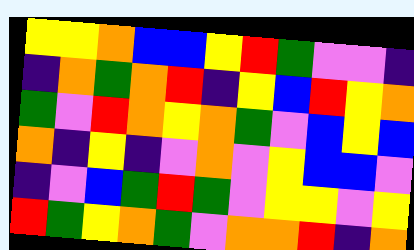[["yellow", "yellow", "orange", "blue", "blue", "yellow", "red", "green", "violet", "violet", "indigo"], ["indigo", "orange", "green", "orange", "red", "indigo", "yellow", "blue", "red", "yellow", "orange"], ["green", "violet", "red", "orange", "yellow", "orange", "green", "violet", "blue", "yellow", "blue"], ["orange", "indigo", "yellow", "indigo", "violet", "orange", "violet", "yellow", "blue", "blue", "violet"], ["indigo", "violet", "blue", "green", "red", "green", "violet", "yellow", "yellow", "violet", "yellow"], ["red", "green", "yellow", "orange", "green", "violet", "orange", "orange", "red", "indigo", "orange"]]